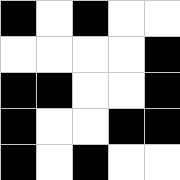[["black", "white", "black", "white", "white"], ["white", "white", "white", "white", "black"], ["black", "black", "white", "white", "black"], ["black", "white", "white", "black", "black"], ["black", "white", "black", "white", "white"]]